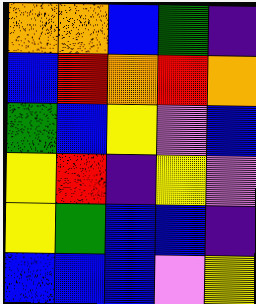[["orange", "orange", "blue", "green", "indigo"], ["blue", "red", "orange", "red", "orange"], ["green", "blue", "yellow", "violet", "blue"], ["yellow", "red", "indigo", "yellow", "violet"], ["yellow", "green", "blue", "blue", "indigo"], ["blue", "blue", "blue", "violet", "yellow"]]